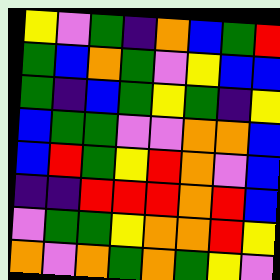[["yellow", "violet", "green", "indigo", "orange", "blue", "green", "red"], ["green", "blue", "orange", "green", "violet", "yellow", "blue", "blue"], ["green", "indigo", "blue", "green", "yellow", "green", "indigo", "yellow"], ["blue", "green", "green", "violet", "violet", "orange", "orange", "blue"], ["blue", "red", "green", "yellow", "red", "orange", "violet", "blue"], ["indigo", "indigo", "red", "red", "red", "orange", "red", "blue"], ["violet", "green", "green", "yellow", "orange", "orange", "red", "yellow"], ["orange", "violet", "orange", "green", "orange", "green", "yellow", "violet"]]